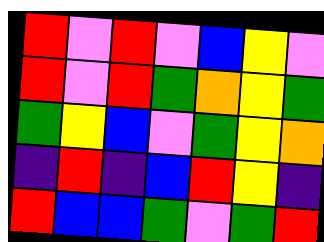[["red", "violet", "red", "violet", "blue", "yellow", "violet"], ["red", "violet", "red", "green", "orange", "yellow", "green"], ["green", "yellow", "blue", "violet", "green", "yellow", "orange"], ["indigo", "red", "indigo", "blue", "red", "yellow", "indigo"], ["red", "blue", "blue", "green", "violet", "green", "red"]]